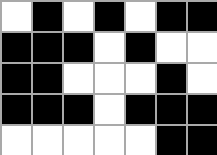[["white", "black", "white", "black", "white", "black", "black"], ["black", "black", "black", "white", "black", "white", "white"], ["black", "black", "white", "white", "white", "black", "white"], ["black", "black", "black", "white", "black", "black", "black"], ["white", "white", "white", "white", "white", "black", "black"]]